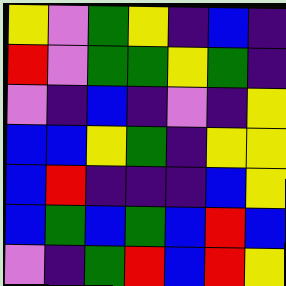[["yellow", "violet", "green", "yellow", "indigo", "blue", "indigo"], ["red", "violet", "green", "green", "yellow", "green", "indigo"], ["violet", "indigo", "blue", "indigo", "violet", "indigo", "yellow"], ["blue", "blue", "yellow", "green", "indigo", "yellow", "yellow"], ["blue", "red", "indigo", "indigo", "indigo", "blue", "yellow"], ["blue", "green", "blue", "green", "blue", "red", "blue"], ["violet", "indigo", "green", "red", "blue", "red", "yellow"]]